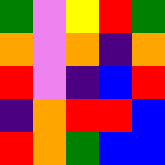[["green", "violet", "yellow", "red", "green"], ["orange", "violet", "orange", "indigo", "orange"], ["red", "violet", "indigo", "blue", "red"], ["indigo", "orange", "red", "red", "blue"], ["red", "orange", "green", "blue", "blue"]]